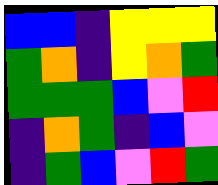[["blue", "blue", "indigo", "yellow", "yellow", "yellow"], ["green", "orange", "indigo", "yellow", "orange", "green"], ["green", "green", "green", "blue", "violet", "red"], ["indigo", "orange", "green", "indigo", "blue", "violet"], ["indigo", "green", "blue", "violet", "red", "green"]]